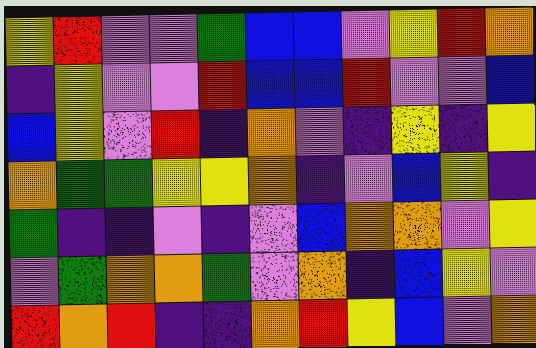[["yellow", "red", "violet", "violet", "green", "blue", "blue", "violet", "yellow", "red", "orange"], ["indigo", "yellow", "violet", "violet", "red", "blue", "blue", "red", "violet", "violet", "blue"], ["blue", "yellow", "violet", "red", "indigo", "orange", "violet", "indigo", "yellow", "indigo", "yellow"], ["orange", "green", "green", "yellow", "yellow", "orange", "indigo", "violet", "blue", "yellow", "indigo"], ["green", "indigo", "indigo", "violet", "indigo", "violet", "blue", "orange", "orange", "violet", "yellow"], ["violet", "green", "orange", "orange", "green", "violet", "orange", "indigo", "blue", "yellow", "violet"], ["red", "orange", "red", "indigo", "indigo", "orange", "red", "yellow", "blue", "violet", "orange"]]